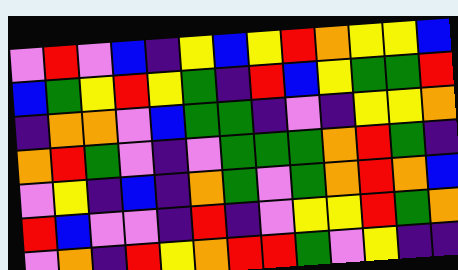[["violet", "red", "violet", "blue", "indigo", "yellow", "blue", "yellow", "red", "orange", "yellow", "yellow", "blue"], ["blue", "green", "yellow", "red", "yellow", "green", "indigo", "red", "blue", "yellow", "green", "green", "red"], ["indigo", "orange", "orange", "violet", "blue", "green", "green", "indigo", "violet", "indigo", "yellow", "yellow", "orange"], ["orange", "red", "green", "violet", "indigo", "violet", "green", "green", "green", "orange", "red", "green", "indigo"], ["violet", "yellow", "indigo", "blue", "indigo", "orange", "green", "violet", "green", "orange", "red", "orange", "blue"], ["red", "blue", "violet", "violet", "indigo", "red", "indigo", "violet", "yellow", "yellow", "red", "green", "orange"], ["violet", "orange", "indigo", "red", "yellow", "orange", "red", "red", "green", "violet", "yellow", "indigo", "indigo"]]